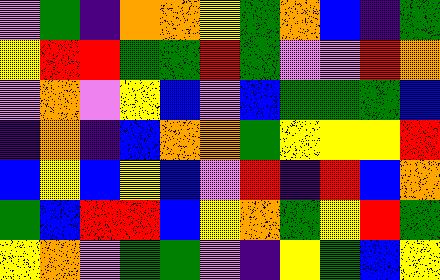[["violet", "green", "indigo", "orange", "orange", "yellow", "green", "orange", "blue", "indigo", "green"], ["yellow", "red", "red", "green", "green", "red", "green", "violet", "violet", "red", "orange"], ["violet", "orange", "violet", "yellow", "blue", "violet", "blue", "green", "green", "green", "blue"], ["indigo", "orange", "indigo", "blue", "orange", "orange", "green", "yellow", "yellow", "yellow", "red"], ["blue", "yellow", "blue", "yellow", "blue", "violet", "red", "indigo", "red", "blue", "orange"], ["green", "blue", "red", "red", "blue", "yellow", "orange", "green", "yellow", "red", "green"], ["yellow", "orange", "violet", "green", "green", "violet", "indigo", "yellow", "green", "blue", "yellow"]]